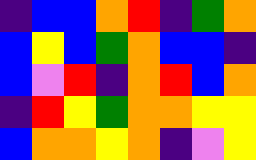[["indigo", "blue", "blue", "orange", "red", "indigo", "green", "orange"], ["blue", "yellow", "blue", "green", "orange", "blue", "blue", "indigo"], ["blue", "violet", "red", "indigo", "orange", "red", "blue", "orange"], ["indigo", "red", "yellow", "green", "orange", "orange", "yellow", "yellow"], ["blue", "orange", "orange", "yellow", "orange", "indigo", "violet", "yellow"]]